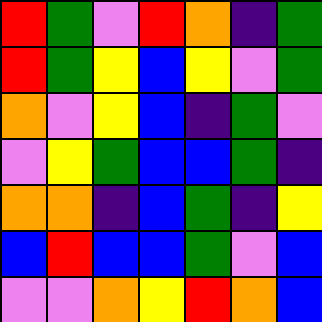[["red", "green", "violet", "red", "orange", "indigo", "green"], ["red", "green", "yellow", "blue", "yellow", "violet", "green"], ["orange", "violet", "yellow", "blue", "indigo", "green", "violet"], ["violet", "yellow", "green", "blue", "blue", "green", "indigo"], ["orange", "orange", "indigo", "blue", "green", "indigo", "yellow"], ["blue", "red", "blue", "blue", "green", "violet", "blue"], ["violet", "violet", "orange", "yellow", "red", "orange", "blue"]]